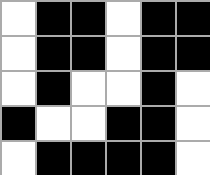[["white", "black", "black", "white", "black", "black"], ["white", "black", "black", "white", "black", "black"], ["white", "black", "white", "white", "black", "white"], ["black", "white", "white", "black", "black", "white"], ["white", "black", "black", "black", "black", "white"]]